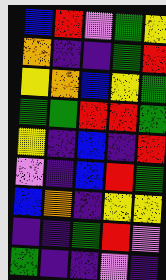[["blue", "red", "violet", "green", "yellow"], ["orange", "indigo", "indigo", "green", "red"], ["yellow", "orange", "blue", "yellow", "green"], ["green", "green", "red", "red", "green"], ["yellow", "indigo", "blue", "indigo", "red"], ["violet", "indigo", "blue", "red", "green"], ["blue", "orange", "indigo", "yellow", "yellow"], ["indigo", "indigo", "green", "red", "violet"], ["green", "indigo", "indigo", "violet", "indigo"]]